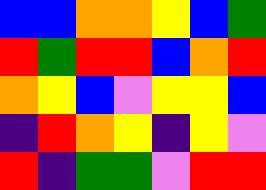[["blue", "blue", "orange", "orange", "yellow", "blue", "green"], ["red", "green", "red", "red", "blue", "orange", "red"], ["orange", "yellow", "blue", "violet", "yellow", "yellow", "blue"], ["indigo", "red", "orange", "yellow", "indigo", "yellow", "violet"], ["red", "indigo", "green", "green", "violet", "red", "red"]]